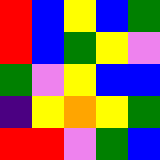[["red", "blue", "yellow", "blue", "green"], ["red", "blue", "green", "yellow", "violet"], ["green", "violet", "yellow", "blue", "blue"], ["indigo", "yellow", "orange", "yellow", "green"], ["red", "red", "violet", "green", "blue"]]